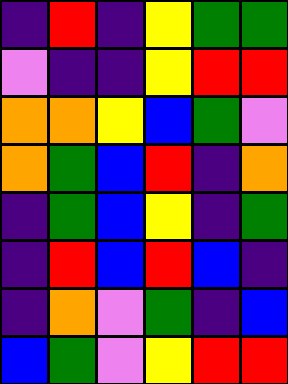[["indigo", "red", "indigo", "yellow", "green", "green"], ["violet", "indigo", "indigo", "yellow", "red", "red"], ["orange", "orange", "yellow", "blue", "green", "violet"], ["orange", "green", "blue", "red", "indigo", "orange"], ["indigo", "green", "blue", "yellow", "indigo", "green"], ["indigo", "red", "blue", "red", "blue", "indigo"], ["indigo", "orange", "violet", "green", "indigo", "blue"], ["blue", "green", "violet", "yellow", "red", "red"]]